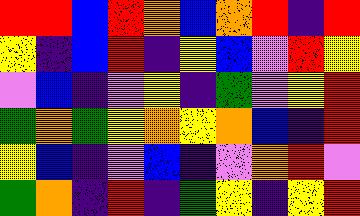[["red", "red", "blue", "red", "orange", "blue", "orange", "red", "indigo", "red"], ["yellow", "indigo", "blue", "red", "indigo", "yellow", "blue", "violet", "red", "yellow"], ["violet", "blue", "indigo", "violet", "yellow", "indigo", "green", "violet", "yellow", "red"], ["green", "orange", "green", "yellow", "orange", "yellow", "orange", "blue", "indigo", "red"], ["yellow", "blue", "indigo", "violet", "blue", "indigo", "violet", "orange", "red", "violet"], ["green", "orange", "indigo", "red", "indigo", "green", "yellow", "indigo", "yellow", "red"]]